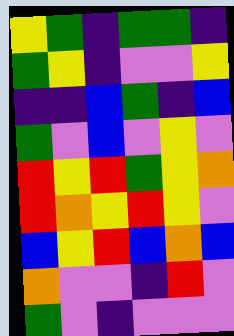[["yellow", "green", "indigo", "green", "green", "indigo"], ["green", "yellow", "indigo", "violet", "violet", "yellow"], ["indigo", "indigo", "blue", "green", "indigo", "blue"], ["green", "violet", "blue", "violet", "yellow", "violet"], ["red", "yellow", "red", "green", "yellow", "orange"], ["red", "orange", "yellow", "red", "yellow", "violet"], ["blue", "yellow", "red", "blue", "orange", "blue"], ["orange", "violet", "violet", "indigo", "red", "violet"], ["green", "violet", "indigo", "violet", "violet", "violet"]]